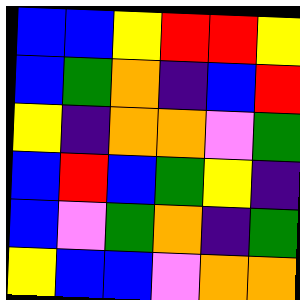[["blue", "blue", "yellow", "red", "red", "yellow"], ["blue", "green", "orange", "indigo", "blue", "red"], ["yellow", "indigo", "orange", "orange", "violet", "green"], ["blue", "red", "blue", "green", "yellow", "indigo"], ["blue", "violet", "green", "orange", "indigo", "green"], ["yellow", "blue", "blue", "violet", "orange", "orange"]]